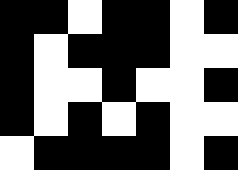[["black", "black", "white", "black", "black", "white", "black"], ["black", "white", "black", "black", "black", "white", "white"], ["black", "white", "white", "black", "white", "white", "black"], ["black", "white", "black", "white", "black", "white", "white"], ["white", "black", "black", "black", "black", "white", "black"]]